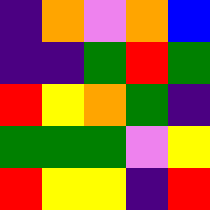[["indigo", "orange", "violet", "orange", "blue"], ["indigo", "indigo", "green", "red", "green"], ["red", "yellow", "orange", "green", "indigo"], ["green", "green", "green", "violet", "yellow"], ["red", "yellow", "yellow", "indigo", "red"]]